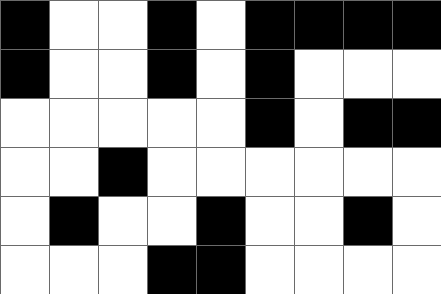[["black", "white", "white", "black", "white", "black", "black", "black", "black"], ["black", "white", "white", "black", "white", "black", "white", "white", "white"], ["white", "white", "white", "white", "white", "black", "white", "black", "black"], ["white", "white", "black", "white", "white", "white", "white", "white", "white"], ["white", "black", "white", "white", "black", "white", "white", "black", "white"], ["white", "white", "white", "black", "black", "white", "white", "white", "white"]]